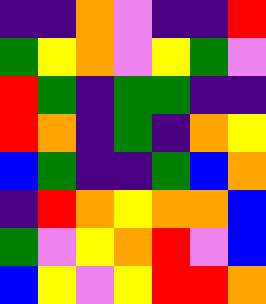[["indigo", "indigo", "orange", "violet", "indigo", "indigo", "red"], ["green", "yellow", "orange", "violet", "yellow", "green", "violet"], ["red", "green", "indigo", "green", "green", "indigo", "indigo"], ["red", "orange", "indigo", "green", "indigo", "orange", "yellow"], ["blue", "green", "indigo", "indigo", "green", "blue", "orange"], ["indigo", "red", "orange", "yellow", "orange", "orange", "blue"], ["green", "violet", "yellow", "orange", "red", "violet", "blue"], ["blue", "yellow", "violet", "yellow", "red", "red", "orange"]]